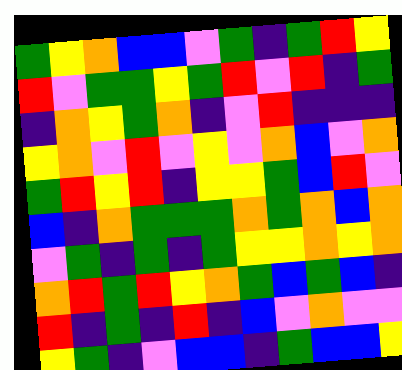[["green", "yellow", "orange", "blue", "blue", "violet", "green", "indigo", "green", "red", "yellow"], ["red", "violet", "green", "green", "yellow", "green", "red", "violet", "red", "indigo", "green"], ["indigo", "orange", "yellow", "green", "orange", "indigo", "violet", "red", "indigo", "indigo", "indigo"], ["yellow", "orange", "violet", "red", "violet", "yellow", "violet", "orange", "blue", "violet", "orange"], ["green", "red", "yellow", "red", "indigo", "yellow", "yellow", "green", "blue", "red", "violet"], ["blue", "indigo", "orange", "green", "green", "green", "orange", "green", "orange", "blue", "orange"], ["violet", "green", "indigo", "green", "indigo", "green", "yellow", "yellow", "orange", "yellow", "orange"], ["orange", "red", "green", "red", "yellow", "orange", "green", "blue", "green", "blue", "indigo"], ["red", "indigo", "green", "indigo", "red", "indigo", "blue", "violet", "orange", "violet", "violet"], ["yellow", "green", "indigo", "violet", "blue", "blue", "indigo", "green", "blue", "blue", "yellow"]]